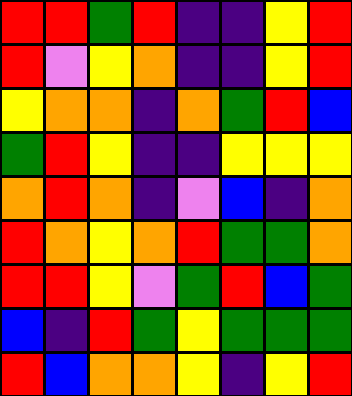[["red", "red", "green", "red", "indigo", "indigo", "yellow", "red"], ["red", "violet", "yellow", "orange", "indigo", "indigo", "yellow", "red"], ["yellow", "orange", "orange", "indigo", "orange", "green", "red", "blue"], ["green", "red", "yellow", "indigo", "indigo", "yellow", "yellow", "yellow"], ["orange", "red", "orange", "indigo", "violet", "blue", "indigo", "orange"], ["red", "orange", "yellow", "orange", "red", "green", "green", "orange"], ["red", "red", "yellow", "violet", "green", "red", "blue", "green"], ["blue", "indigo", "red", "green", "yellow", "green", "green", "green"], ["red", "blue", "orange", "orange", "yellow", "indigo", "yellow", "red"]]